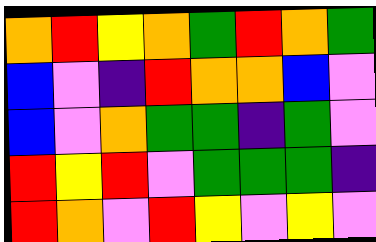[["orange", "red", "yellow", "orange", "green", "red", "orange", "green"], ["blue", "violet", "indigo", "red", "orange", "orange", "blue", "violet"], ["blue", "violet", "orange", "green", "green", "indigo", "green", "violet"], ["red", "yellow", "red", "violet", "green", "green", "green", "indigo"], ["red", "orange", "violet", "red", "yellow", "violet", "yellow", "violet"]]